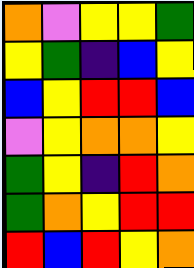[["orange", "violet", "yellow", "yellow", "green"], ["yellow", "green", "indigo", "blue", "yellow"], ["blue", "yellow", "red", "red", "blue"], ["violet", "yellow", "orange", "orange", "yellow"], ["green", "yellow", "indigo", "red", "orange"], ["green", "orange", "yellow", "red", "red"], ["red", "blue", "red", "yellow", "orange"]]